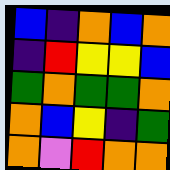[["blue", "indigo", "orange", "blue", "orange"], ["indigo", "red", "yellow", "yellow", "blue"], ["green", "orange", "green", "green", "orange"], ["orange", "blue", "yellow", "indigo", "green"], ["orange", "violet", "red", "orange", "orange"]]